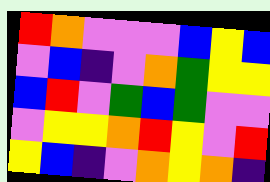[["red", "orange", "violet", "violet", "violet", "blue", "yellow", "blue"], ["violet", "blue", "indigo", "violet", "orange", "green", "yellow", "yellow"], ["blue", "red", "violet", "green", "blue", "green", "violet", "violet"], ["violet", "yellow", "yellow", "orange", "red", "yellow", "violet", "red"], ["yellow", "blue", "indigo", "violet", "orange", "yellow", "orange", "indigo"]]